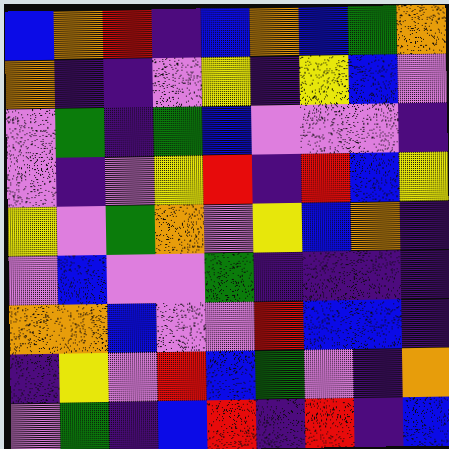[["blue", "orange", "red", "indigo", "blue", "orange", "blue", "green", "orange"], ["orange", "indigo", "indigo", "violet", "yellow", "indigo", "yellow", "blue", "violet"], ["violet", "green", "indigo", "green", "blue", "violet", "violet", "violet", "indigo"], ["violet", "indigo", "violet", "yellow", "red", "indigo", "red", "blue", "yellow"], ["yellow", "violet", "green", "orange", "violet", "yellow", "blue", "orange", "indigo"], ["violet", "blue", "violet", "violet", "green", "indigo", "indigo", "indigo", "indigo"], ["orange", "orange", "blue", "violet", "violet", "red", "blue", "blue", "indigo"], ["indigo", "yellow", "violet", "red", "blue", "green", "violet", "indigo", "orange"], ["violet", "green", "indigo", "blue", "red", "indigo", "red", "indigo", "blue"]]